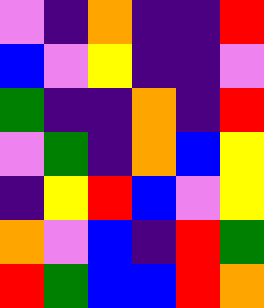[["violet", "indigo", "orange", "indigo", "indigo", "red"], ["blue", "violet", "yellow", "indigo", "indigo", "violet"], ["green", "indigo", "indigo", "orange", "indigo", "red"], ["violet", "green", "indigo", "orange", "blue", "yellow"], ["indigo", "yellow", "red", "blue", "violet", "yellow"], ["orange", "violet", "blue", "indigo", "red", "green"], ["red", "green", "blue", "blue", "red", "orange"]]